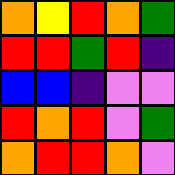[["orange", "yellow", "red", "orange", "green"], ["red", "red", "green", "red", "indigo"], ["blue", "blue", "indigo", "violet", "violet"], ["red", "orange", "red", "violet", "green"], ["orange", "red", "red", "orange", "violet"]]